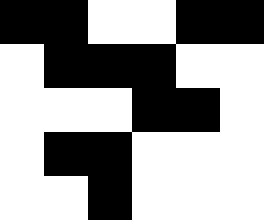[["black", "black", "white", "white", "black", "black"], ["white", "black", "black", "black", "white", "white"], ["white", "white", "white", "black", "black", "white"], ["white", "black", "black", "white", "white", "white"], ["white", "white", "black", "white", "white", "white"]]